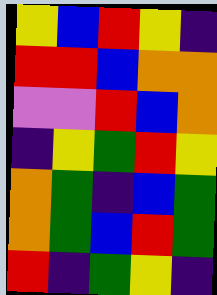[["yellow", "blue", "red", "yellow", "indigo"], ["red", "red", "blue", "orange", "orange"], ["violet", "violet", "red", "blue", "orange"], ["indigo", "yellow", "green", "red", "yellow"], ["orange", "green", "indigo", "blue", "green"], ["orange", "green", "blue", "red", "green"], ["red", "indigo", "green", "yellow", "indigo"]]